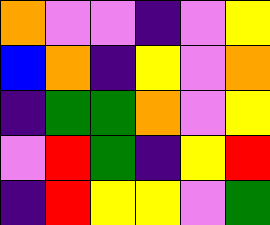[["orange", "violet", "violet", "indigo", "violet", "yellow"], ["blue", "orange", "indigo", "yellow", "violet", "orange"], ["indigo", "green", "green", "orange", "violet", "yellow"], ["violet", "red", "green", "indigo", "yellow", "red"], ["indigo", "red", "yellow", "yellow", "violet", "green"]]